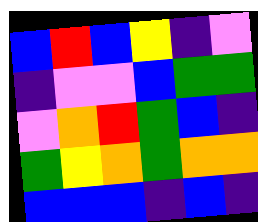[["blue", "red", "blue", "yellow", "indigo", "violet"], ["indigo", "violet", "violet", "blue", "green", "green"], ["violet", "orange", "red", "green", "blue", "indigo"], ["green", "yellow", "orange", "green", "orange", "orange"], ["blue", "blue", "blue", "indigo", "blue", "indigo"]]